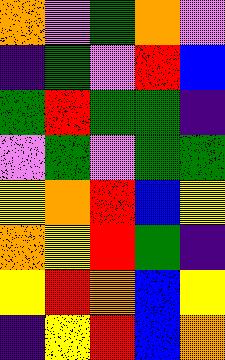[["orange", "violet", "green", "orange", "violet"], ["indigo", "green", "violet", "red", "blue"], ["green", "red", "green", "green", "indigo"], ["violet", "green", "violet", "green", "green"], ["yellow", "orange", "red", "blue", "yellow"], ["orange", "yellow", "red", "green", "indigo"], ["yellow", "red", "orange", "blue", "yellow"], ["indigo", "yellow", "red", "blue", "orange"]]